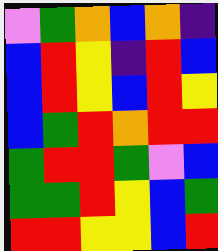[["violet", "green", "orange", "blue", "orange", "indigo"], ["blue", "red", "yellow", "indigo", "red", "blue"], ["blue", "red", "yellow", "blue", "red", "yellow"], ["blue", "green", "red", "orange", "red", "red"], ["green", "red", "red", "green", "violet", "blue"], ["green", "green", "red", "yellow", "blue", "green"], ["red", "red", "yellow", "yellow", "blue", "red"]]